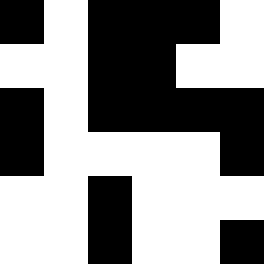[["black", "white", "black", "black", "black", "white"], ["white", "white", "black", "black", "white", "white"], ["black", "white", "black", "black", "black", "black"], ["black", "white", "white", "white", "white", "black"], ["white", "white", "black", "white", "white", "white"], ["white", "white", "black", "white", "white", "black"]]